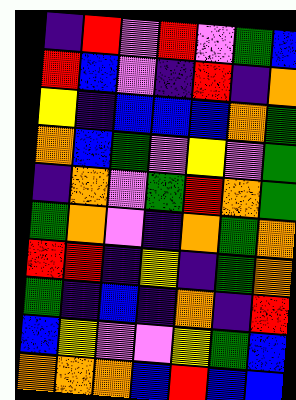[["indigo", "red", "violet", "red", "violet", "green", "blue"], ["red", "blue", "violet", "indigo", "red", "indigo", "orange"], ["yellow", "indigo", "blue", "blue", "blue", "orange", "green"], ["orange", "blue", "green", "violet", "yellow", "violet", "green"], ["indigo", "orange", "violet", "green", "red", "orange", "green"], ["green", "orange", "violet", "indigo", "orange", "green", "orange"], ["red", "red", "indigo", "yellow", "indigo", "green", "orange"], ["green", "indigo", "blue", "indigo", "orange", "indigo", "red"], ["blue", "yellow", "violet", "violet", "yellow", "green", "blue"], ["orange", "orange", "orange", "blue", "red", "blue", "blue"]]